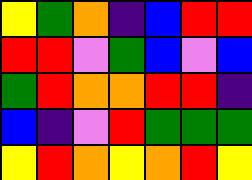[["yellow", "green", "orange", "indigo", "blue", "red", "red"], ["red", "red", "violet", "green", "blue", "violet", "blue"], ["green", "red", "orange", "orange", "red", "red", "indigo"], ["blue", "indigo", "violet", "red", "green", "green", "green"], ["yellow", "red", "orange", "yellow", "orange", "red", "yellow"]]